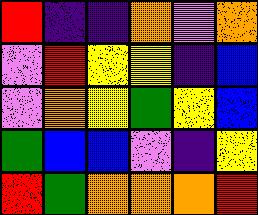[["red", "indigo", "indigo", "orange", "violet", "orange"], ["violet", "red", "yellow", "yellow", "indigo", "blue"], ["violet", "orange", "yellow", "green", "yellow", "blue"], ["green", "blue", "blue", "violet", "indigo", "yellow"], ["red", "green", "orange", "orange", "orange", "red"]]